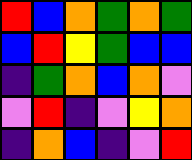[["red", "blue", "orange", "green", "orange", "green"], ["blue", "red", "yellow", "green", "blue", "blue"], ["indigo", "green", "orange", "blue", "orange", "violet"], ["violet", "red", "indigo", "violet", "yellow", "orange"], ["indigo", "orange", "blue", "indigo", "violet", "red"]]